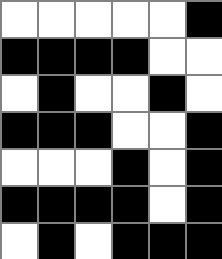[["white", "white", "white", "white", "white", "black"], ["black", "black", "black", "black", "white", "white"], ["white", "black", "white", "white", "black", "white"], ["black", "black", "black", "white", "white", "black"], ["white", "white", "white", "black", "white", "black"], ["black", "black", "black", "black", "white", "black"], ["white", "black", "white", "black", "black", "black"]]